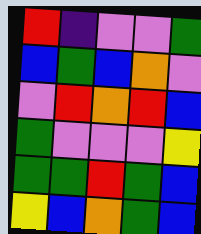[["red", "indigo", "violet", "violet", "green"], ["blue", "green", "blue", "orange", "violet"], ["violet", "red", "orange", "red", "blue"], ["green", "violet", "violet", "violet", "yellow"], ["green", "green", "red", "green", "blue"], ["yellow", "blue", "orange", "green", "blue"]]